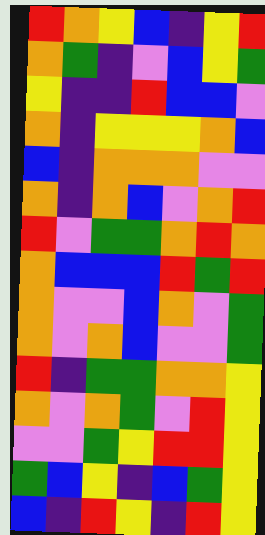[["red", "orange", "yellow", "blue", "indigo", "yellow", "red"], ["orange", "green", "indigo", "violet", "blue", "yellow", "green"], ["yellow", "indigo", "indigo", "red", "blue", "blue", "violet"], ["orange", "indigo", "yellow", "yellow", "yellow", "orange", "blue"], ["blue", "indigo", "orange", "orange", "orange", "violet", "violet"], ["orange", "indigo", "orange", "blue", "violet", "orange", "red"], ["red", "violet", "green", "green", "orange", "red", "orange"], ["orange", "blue", "blue", "blue", "red", "green", "red"], ["orange", "violet", "violet", "blue", "orange", "violet", "green"], ["orange", "violet", "orange", "blue", "violet", "violet", "green"], ["red", "indigo", "green", "green", "orange", "orange", "yellow"], ["orange", "violet", "orange", "green", "violet", "red", "yellow"], ["violet", "violet", "green", "yellow", "red", "red", "yellow"], ["green", "blue", "yellow", "indigo", "blue", "green", "yellow"], ["blue", "indigo", "red", "yellow", "indigo", "red", "yellow"]]